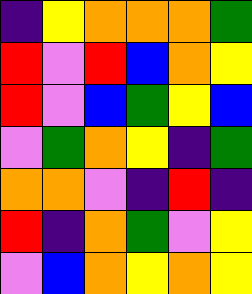[["indigo", "yellow", "orange", "orange", "orange", "green"], ["red", "violet", "red", "blue", "orange", "yellow"], ["red", "violet", "blue", "green", "yellow", "blue"], ["violet", "green", "orange", "yellow", "indigo", "green"], ["orange", "orange", "violet", "indigo", "red", "indigo"], ["red", "indigo", "orange", "green", "violet", "yellow"], ["violet", "blue", "orange", "yellow", "orange", "yellow"]]